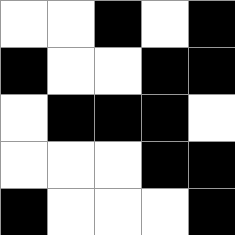[["white", "white", "black", "white", "black"], ["black", "white", "white", "black", "black"], ["white", "black", "black", "black", "white"], ["white", "white", "white", "black", "black"], ["black", "white", "white", "white", "black"]]